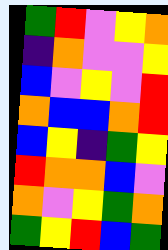[["green", "red", "violet", "yellow", "orange"], ["indigo", "orange", "violet", "violet", "yellow"], ["blue", "violet", "yellow", "violet", "red"], ["orange", "blue", "blue", "orange", "red"], ["blue", "yellow", "indigo", "green", "yellow"], ["red", "orange", "orange", "blue", "violet"], ["orange", "violet", "yellow", "green", "orange"], ["green", "yellow", "red", "blue", "green"]]